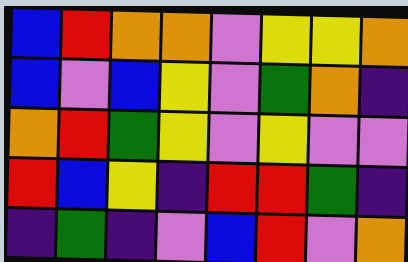[["blue", "red", "orange", "orange", "violet", "yellow", "yellow", "orange"], ["blue", "violet", "blue", "yellow", "violet", "green", "orange", "indigo"], ["orange", "red", "green", "yellow", "violet", "yellow", "violet", "violet"], ["red", "blue", "yellow", "indigo", "red", "red", "green", "indigo"], ["indigo", "green", "indigo", "violet", "blue", "red", "violet", "orange"]]